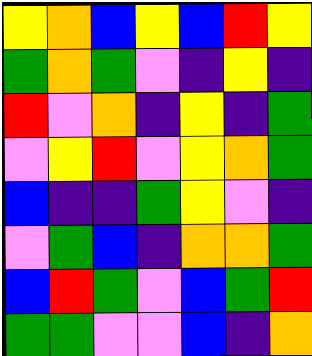[["yellow", "orange", "blue", "yellow", "blue", "red", "yellow"], ["green", "orange", "green", "violet", "indigo", "yellow", "indigo"], ["red", "violet", "orange", "indigo", "yellow", "indigo", "green"], ["violet", "yellow", "red", "violet", "yellow", "orange", "green"], ["blue", "indigo", "indigo", "green", "yellow", "violet", "indigo"], ["violet", "green", "blue", "indigo", "orange", "orange", "green"], ["blue", "red", "green", "violet", "blue", "green", "red"], ["green", "green", "violet", "violet", "blue", "indigo", "orange"]]